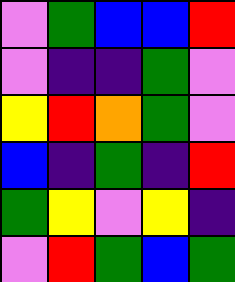[["violet", "green", "blue", "blue", "red"], ["violet", "indigo", "indigo", "green", "violet"], ["yellow", "red", "orange", "green", "violet"], ["blue", "indigo", "green", "indigo", "red"], ["green", "yellow", "violet", "yellow", "indigo"], ["violet", "red", "green", "blue", "green"]]